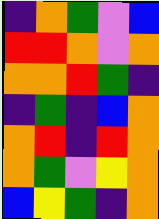[["indigo", "orange", "green", "violet", "blue"], ["red", "red", "orange", "violet", "orange"], ["orange", "orange", "red", "green", "indigo"], ["indigo", "green", "indigo", "blue", "orange"], ["orange", "red", "indigo", "red", "orange"], ["orange", "green", "violet", "yellow", "orange"], ["blue", "yellow", "green", "indigo", "orange"]]